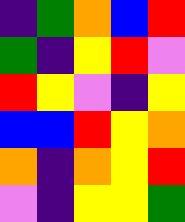[["indigo", "green", "orange", "blue", "red"], ["green", "indigo", "yellow", "red", "violet"], ["red", "yellow", "violet", "indigo", "yellow"], ["blue", "blue", "red", "yellow", "orange"], ["orange", "indigo", "orange", "yellow", "red"], ["violet", "indigo", "yellow", "yellow", "green"]]